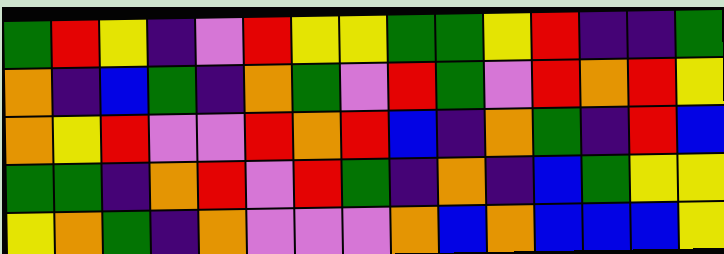[["green", "red", "yellow", "indigo", "violet", "red", "yellow", "yellow", "green", "green", "yellow", "red", "indigo", "indigo", "green"], ["orange", "indigo", "blue", "green", "indigo", "orange", "green", "violet", "red", "green", "violet", "red", "orange", "red", "yellow"], ["orange", "yellow", "red", "violet", "violet", "red", "orange", "red", "blue", "indigo", "orange", "green", "indigo", "red", "blue"], ["green", "green", "indigo", "orange", "red", "violet", "red", "green", "indigo", "orange", "indigo", "blue", "green", "yellow", "yellow"], ["yellow", "orange", "green", "indigo", "orange", "violet", "violet", "violet", "orange", "blue", "orange", "blue", "blue", "blue", "yellow"]]